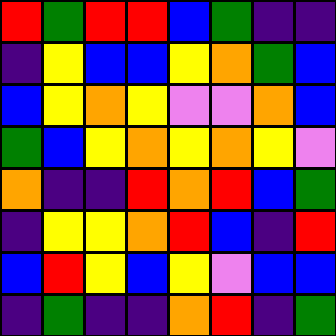[["red", "green", "red", "red", "blue", "green", "indigo", "indigo"], ["indigo", "yellow", "blue", "blue", "yellow", "orange", "green", "blue"], ["blue", "yellow", "orange", "yellow", "violet", "violet", "orange", "blue"], ["green", "blue", "yellow", "orange", "yellow", "orange", "yellow", "violet"], ["orange", "indigo", "indigo", "red", "orange", "red", "blue", "green"], ["indigo", "yellow", "yellow", "orange", "red", "blue", "indigo", "red"], ["blue", "red", "yellow", "blue", "yellow", "violet", "blue", "blue"], ["indigo", "green", "indigo", "indigo", "orange", "red", "indigo", "green"]]